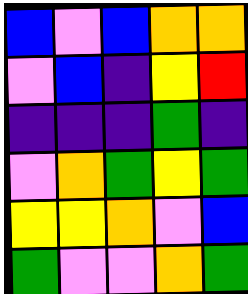[["blue", "violet", "blue", "orange", "orange"], ["violet", "blue", "indigo", "yellow", "red"], ["indigo", "indigo", "indigo", "green", "indigo"], ["violet", "orange", "green", "yellow", "green"], ["yellow", "yellow", "orange", "violet", "blue"], ["green", "violet", "violet", "orange", "green"]]